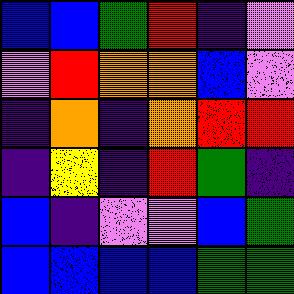[["blue", "blue", "green", "red", "indigo", "violet"], ["violet", "red", "orange", "orange", "blue", "violet"], ["indigo", "orange", "indigo", "orange", "red", "red"], ["indigo", "yellow", "indigo", "red", "green", "indigo"], ["blue", "indigo", "violet", "violet", "blue", "green"], ["blue", "blue", "blue", "blue", "green", "green"]]